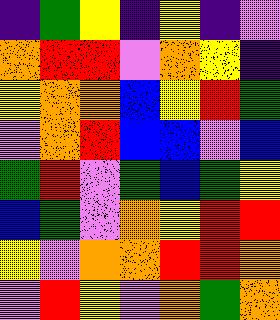[["indigo", "green", "yellow", "indigo", "yellow", "indigo", "violet"], ["orange", "red", "red", "violet", "orange", "yellow", "indigo"], ["yellow", "orange", "orange", "blue", "yellow", "red", "green"], ["violet", "orange", "red", "blue", "blue", "violet", "blue"], ["green", "red", "violet", "green", "blue", "green", "yellow"], ["blue", "green", "violet", "orange", "yellow", "red", "red"], ["yellow", "violet", "orange", "orange", "red", "red", "orange"], ["violet", "red", "yellow", "violet", "orange", "green", "orange"]]